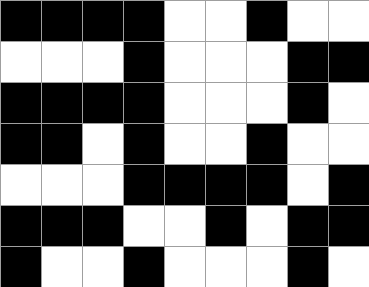[["black", "black", "black", "black", "white", "white", "black", "white", "white"], ["white", "white", "white", "black", "white", "white", "white", "black", "black"], ["black", "black", "black", "black", "white", "white", "white", "black", "white"], ["black", "black", "white", "black", "white", "white", "black", "white", "white"], ["white", "white", "white", "black", "black", "black", "black", "white", "black"], ["black", "black", "black", "white", "white", "black", "white", "black", "black"], ["black", "white", "white", "black", "white", "white", "white", "black", "white"]]